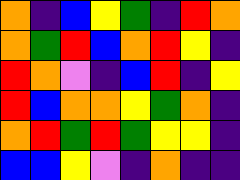[["orange", "indigo", "blue", "yellow", "green", "indigo", "red", "orange"], ["orange", "green", "red", "blue", "orange", "red", "yellow", "indigo"], ["red", "orange", "violet", "indigo", "blue", "red", "indigo", "yellow"], ["red", "blue", "orange", "orange", "yellow", "green", "orange", "indigo"], ["orange", "red", "green", "red", "green", "yellow", "yellow", "indigo"], ["blue", "blue", "yellow", "violet", "indigo", "orange", "indigo", "indigo"]]